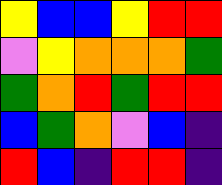[["yellow", "blue", "blue", "yellow", "red", "red"], ["violet", "yellow", "orange", "orange", "orange", "green"], ["green", "orange", "red", "green", "red", "red"], ["blue", "green", "orange", "violet", "blue", "indigo"], ["red", "blue", "indigo", "red", "red", "indigo"]]